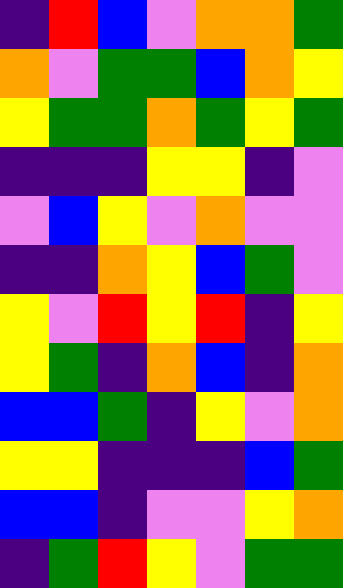[["indigo", "red", "blue", "violet", "orange", "orange", "green"], ["orange", "violet", "green", "green", "blue", "orange", "yellow"], ["yellow", "green", "green", "orange", "green", "yellow", "green"], ["indigo", "indigo", "indigo", "yellow", "yellow", "indigo", "violet"], ["violet", "blue", "yellow", "violet", "orange", "violet", "violet"], ["indigo", "indigo", "orange", "yellow", "blue", "green", "violet"], ["yellow", "violet", "red", "yellow", "red", "indigo", "yellow"], ["yellow", "green", "indigo", "orange", "blue", "indigo", "orange"], ["blue", "blue", "green", "indigo", "yellow", "violet", "orange"], ["yellow", "yellow", "indigo", "indigo", "indigo", "blue", "green"], ["blue", "blue", "indigo", "violet", "violet", "yellow", "orange"], ["indigo", "green", "red", "yellow", "violet", "green", "green"]]